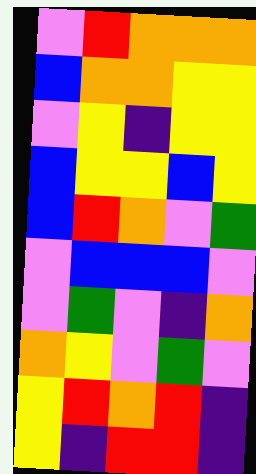[["violet", "red", "orange", "orange", "orange"], ["blue", "orange", "orange", "yellow", "yellow"], ["violet", "yellow", "indigo", "yellow", "yellow"], ["blue", "yellow", "yellow", "blue", "yellow"], ["blue", "red", "orange", "violet", "green"], ["violet", "blue", "blue", "blue", "violet"], ["violet", "green", "violet", "indigo", "orange"], ["orange", "yellow", "violet", "green", "violet"], ["yellow", "red", "orange", "red", "indigo"], ["yellow", "indigo", "red", "red", "indigo"]]